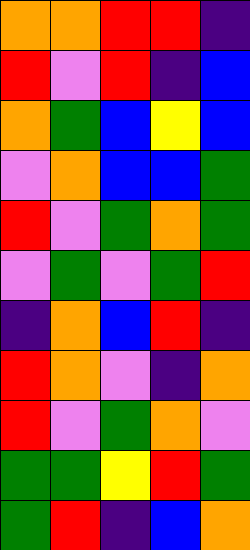[["orange", "orange", "red", "red", "indigo"], ["red", "violet", "red", "indigo", "blue"], ["orange", "green", "blue", "yellow", "blue"], ["violet", "orange", "blue", "blue", "green"], ["red", "violet", "green", "orange", "green"], ["violet", "green", "violet", "green", "red"], ["indigo", "orange", "blue", "red", "indigo"], ["red", "orange", "violet", "indigo", "orange"], ["red", "violet", "green", "orange", "violet"], ["green", "green", "yellow", "red", "green"], ["green", "red", "indigo", "blue", "orange"]]